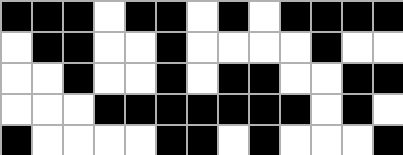[["black", "black", "black", "white", "black", "black", "white", "black", "white", "black", "black", "black", "black"], ["white", "black", "black", "white", "white", "black", "white", "white", "white", "white", "black", "white", "white"], ["white", "white", "black", "white", "white", "black", "white", "black", "black", "white", "white", "black", "black"], ["white", "white", "white", "black", "black", "black", "black", "black", "black", "black", "white", "black", "white"], ["black", "white", "white", "white", "white", "black", "black", "white", "black", "white", "white", "white", "black"]]